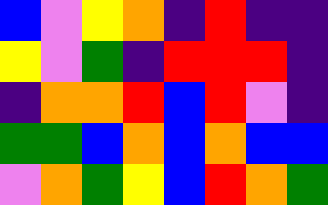[["blue", "violet", "yellow", "orange", "indigo", "red", "indigo", "indigo"], ["yellow", "violet", "green", "indigo", "red", "red", "red", "indigo"], ["indigo", "orange", "orange", "red", "blue", "red", "violet", "indigo"], ["green", "green", "blue", "orange", "blue", "orange", "blue", "blue"], ["violet", "orange", "green", "yellow", "blue", "red", "orange", "green"]]